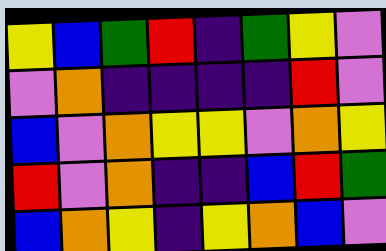[["yellow", "blue", "green", "red", "indigo", "green", "yellow", "violet"], ["violet", "orange", "indigo", "indigo", "indigo", "indigo", "red", "violet"], ["blue", "violet", "orange", "yellow", "yellow", "violet", "orange", "yellow"], ["red", "violet", "orange", "indigo", "indigo", "blue", "red", "green"], ["blue", "orange", "yellow", "indigo", "yellow", "orange", "blue", "violet"]]